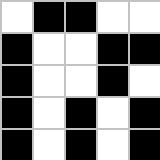[["white", "black", "black", "white", "white"], ["black", "white", "white", "black", "black"], ["black", "white", "white", "black", "white"], ["black", "white", "black", "white", "black"], ["black", "white", "black", "white", "black"]]